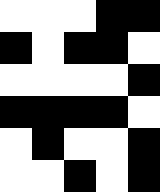[["white", "white", "white", "black", "black"], ["black", "white", "black", "black", "white"], ["white", "white", "white", "white", "black"], ["black", "black", "black", "black", "white"], ["white", "black", "white", "white", "black"], ["white", "white", "black", "white", "black"]]